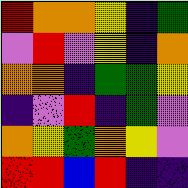[["red", "orange", "orange", "yellow", "indigo", "green"], ["violet", "red", "violet", "yellow", "indigo", "orange"], ["orange", "orange", "indigo", "green", "green", "yellow"], ["indigo", "violet", "red", "indigo", "green", "violet"], ["orange", "yellow", "green", "orange", "yellow", "violet"], ["red", "red", "blue", "red", "indigo", "indigo"]]